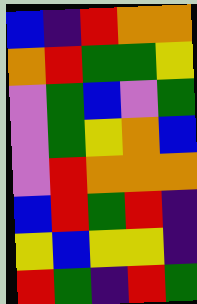[["blue", "indigo", "red", "orange", "orange"], ["orange", "red", "green", "green", "yellow"], ["violet", "green", "blue", "violet", "green"], ["violet", "green", "yellow", "orange", "blue"], ["violet", "red", "orange", "orange", "orange"], ["blue", "red", "green", "red", "indigo"], ["yellow", "blue", "yellow", "yellow", "indigo"], ["red", "green", "indigo", "red", "green"]]